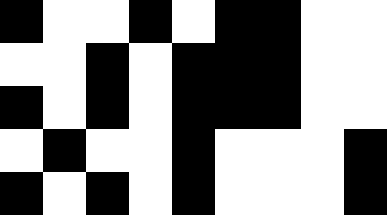[["black", "white", "white", "black", "white", "black", "black", "white", "white"], ["white", "white", "black", "white", "black", "black", "black", "white", "white"], ["black", "white", "black", "white", "black", "black", "black", "white", "white"], ["white", "black", "white", "white", "black", "white", "white", "white", "black"], ["black", "white", "black", "white", "black", "white", "white", "white", "black"]]